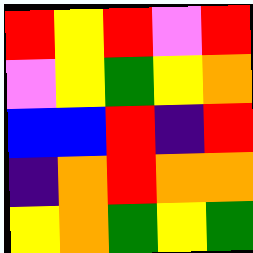[["red", "yellow", "red", "violet", "red"], ["violet", "yellow", "green", "yellow", "orange"], ["blue", "blue", "red", "indigo", "red"], ["indigo", "orange", "red", "orange", "orange"], ["yellow", "orange", "green", "yellow", "green"]]